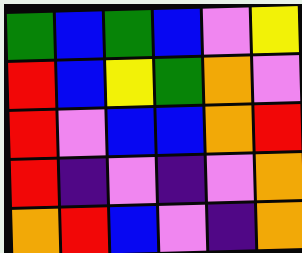[["green", "blue", "green", "blue", "violet", "yellow"], ["red", "blue", "yellow", "green", "orange", "violet"], ["red", "violet", "blue", "blue", "orange", "red"], ["red", "indigo", "violet", "indigo", "violet", "orange"], ["orange", "red", "blue", "violet", "indigo", "orange"]]